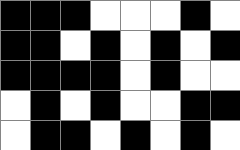[["black", "black", "black", "white", "white", "white", "black", "white"], ["black", "black", "white", "black", "white", "black", "white", "black"], ["black", "black", "black", "black", "white", "black", "white", "white"], ["white", "black", "white", "black", "white", "white", "black", "black"], ["white", "black", "black", "white", "black", "white", "black", "white"]]